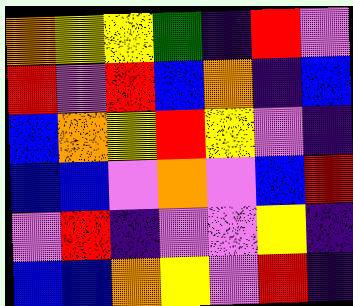[["orange", "yellow", "yellow", "green", "indigo", "red", "violet"], ["red", "violet", "red", "blue", "orange", "indigo", "blue"], ["blue", "orange", "yellow", "red", "yellow", "violet", "indigo"], ["blue", "blue", "violet", "orange", "violet", "blue", "red"], ["violet", "red", "indigo", "violet", "violet", "yellow", "indigo"], ["blue", "blue", "orange", "yellow", "violet", "red", "indigo"]]